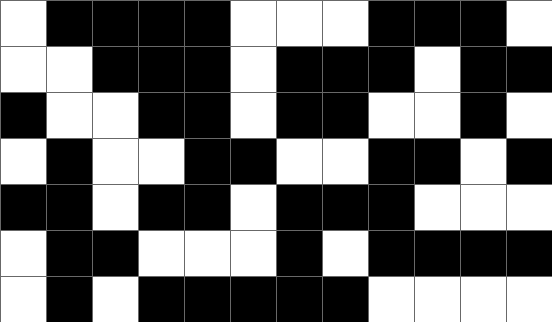[["white", "black", "black", "black", "black", "white", "white", "white", "black", "black", "black", "white"], ["white", "white", "black", "black", "black", "white", "black", "black", "black", "white", "black", "black"], ["black", "white", "white", "black", "black", "white", "black", "black", "white", "white", "black", "white"], ["white", "black", "white", "white", "black", "black", "white", "white", "black", "black", "white", "black"], ["black", "black", "white", "black", "black", "white", "black", "black", "black", "white", "white", "white"], ["white", "black", "black", "white", "white", "white", "black", "white", "black", "black", "black", "black"], ["white", "black", "white", "black", "black", "black", "black", "black", "white", "white", "white", "white"]]